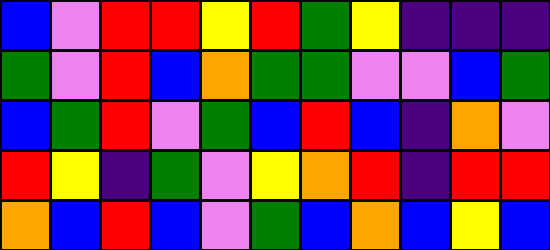[["blue", "violet", "red", "red", "yellow", "red", "green", "yellow", "indigo", "indigo", "indigo"], ["green", "violet", "red", "blue", "orange", "green", "green", "violet", "violet", "blue", "green"], ["blue", "green", "red", "violet", "green", "blue", "red", "blue", "indigo", "orange", "violet"], ["red", "yellow", "indigo", "green", "violet", "yellow", "orange", "red", "indigo", "red", "red"], ["orange", "blue", "red", "blue", "violet", "green", "blue", "orange", "blue", "yellow", "blue"]]